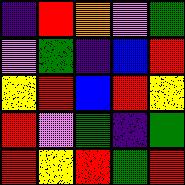[["indigo", "red", "orange", "violet", "green"], ["violet", "green", "indigo", "blue", "red"], ["yellow", "red", "blue", "red", "yellow"], ["red", "violet", "green", "indigo", "green"], ["red", "yellow", "red", "green", "red"]]